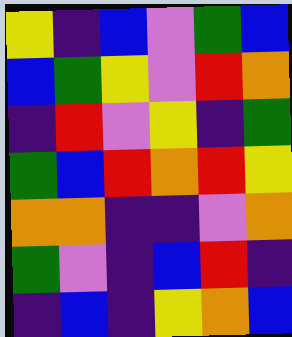[["yellow", "indigo", "blue", "violet", "green", "blue"], ["blue", "green", "yellow", "violet", "red", "orange"], ["indigo", "red", "violet", "yellow", "indigo", "green"], ["green", "blue", "red", "orange", "red", "yellow"], ["orange", "orange", "indigo", "indigo", "violet", "orange"], ["green", "violet", "indigo", "blue", "red", "indigo"], ["indigo", "blue", "indigo", "yellow", "orange", "blue"]]